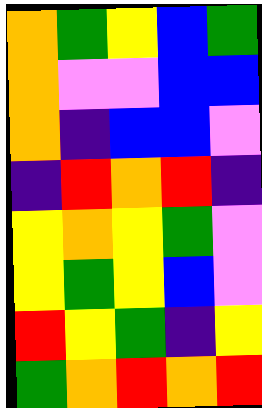[["orange", "green", "yellow", "blue", "green"], ["orange", "violet", "violet", "blue", "blue"], ["orange", "indigo", "blue", "blue", "violet"], ["indigo", "red", "orange", "red", "indigo"], ["yellow", "orange", "yellow", "green", "violet"], ["yellow", "green", "yellow", "blue", "violet"], ["red", "yellow", "green", "indigo", "yellow"], ["green", "orange", "red", "orange", "red"]]